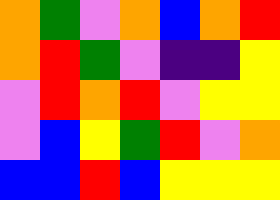[["orange", "green", "violet", "orange", "blue", "orange", "red"], ["orange", "red", "green", "violet", "indigo", "indigo", "yellow"], ["violet", "red", "orange", "red", "violet", "yellow", "yellow"], ["violet", "blue", "yellow", "green", "red", "violet", "orange"], ["blue", "blue", "red", "blue", "yellow", "yellow", "yellow"]]